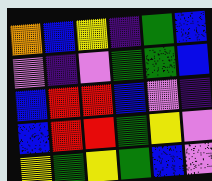[["orange", "blue", "yellow", "indigo", "green", "blue"], ["violet", "indigo", "violet", "green", "green", "blue"], ["blue", "red", "red", "blue", "violet", "indigo"], ["blue", "red", "red", "green", "yellow", "violet"], ["yellow", "green", "yellow", "green", "blue", "violet"]]